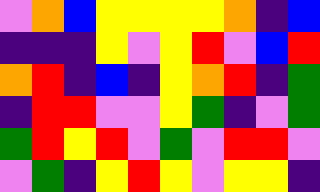[["violet", "orange", "blue", "yellow", "yellow", "yellow", "yellow", "orange", "indigo", "blue"], ["indigo", "indigo", "indigo", "yellow", "violet", "yellow", "red", "violet", "blue", "red"], ["orange", "red", "indigo", "blue", "indigo", "yellow", "orange", "red", "indigo", "green"], ["indigo", "red", "red", "violet", "violet", "yellow", "green", "indigo", "violet", "green"], ["green", "red", "yellow", "red", "violet", "green", "violet", "red", "red", "violet"], ["violet", "green", "indigo", "yellow", "red", "yellow", "violet", "yellow", "yellow", "indigo"]]